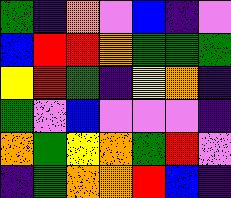[["green", "indigo", "orange", "violet", "blue", "indigo", "violet"], ["blue", "red", "red", "orange", "green", "green", "green"], ["yellow", "red", "green", "indigo", "yellow", "orange", "indigo"], ["green", "violet", "blue", "violet", "violet", "violet", "indigo"], ["orange", "green", "yellow", "orange", "green", "red", "violet"], ["indigo", "green", "orange", "orange", "red", "blue", "indigo"]]